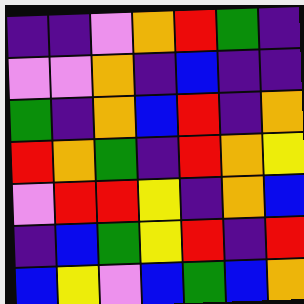[["indigo", "indigo", "violet", "orange", "red", "green", "indigo"], ["violet", "violet", "orange", "indigo", "blue", "indigo", "indigo"], ["green", "indigo", "orange", "blue", "red", "indigo", "orange"], ["red", "orange", "green", "indigo", "red", "orange", "yellow"], ["violet", "red", "red", "yellow", "indigo", "orange", "blue"], ["indigo", "blue", "green", "yellow", "red", "indigo", "red"], ["blue", "yellow", "violet", "blue", "green", "blue", "orange"]]